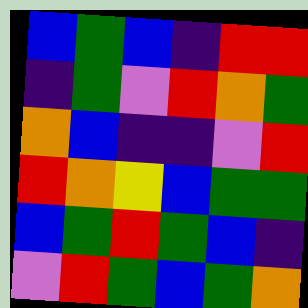[["blue", "green", "blue", "indigo", "red", "red"], ["indigo", "green", "violet", "red", "orange", "green"], ["orange", "blue", "indigo", "indigo", "violet", "red"], ["red", "orange", "yellow", "blue", "green", "green"], ["blue", "green", "red", "green", "blue", "indigo"], ["violet", "red", "green", "blue", "green", "orange"]]